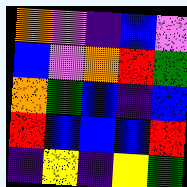[["orange", "violet", "indigo", "blue", "violet"], ["blue", "violet", "orange", "red", "green"], ["orange", "green", "blue", "indigo", "blue"], ["red", "blue", "blue", "blue", "red"], ["indigo", "yellow", "indigo", "yellow", "green"]]